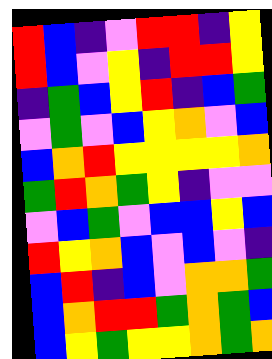[["red", "blue", "indigo", "violet", "red", "red", "indigo", "yellow"], ["red", "blue", "violet", "yellow", "indigo", "red", "red", "yellow"], ["indigo", "green", "blue", "yellow", "red", "indigo", "blue", "green"], ["violet", "green", "violet", "blue", "yellow", "orange", "violet", "blue"], ["blue", "orange", "red", "yellow", "yellow", "yellow", "yellow", "orange"], ["green", "red", "orange", "green", "yellow", "indigo", "violet", "violet"], ["violet", "blue", "green", "violet", "blue", "blue", "yellow", "blue"], ["red", "yellow", "orange", "blue", "violet", "blue", "violet", "indigo"], ["blue", "red", "indigo", "blue", "violet", "orange", "orange", "green"], ["blue", "orange", "red", "red", "green", "orange", "green", "blue"], ["blue", "yellow", "green", "yellow", "yellow", "orange", "green", "orange"]]